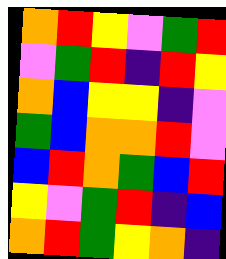[["orange", "red", "yellow", "violet", "green", "red"], ["violet", "green", "red", "indigo", "red", "yellow"], ["orange", "blue", "yellow", "yellow", "indigo", "violet"], ["green", "blue", "orange", "orange", "red", "violet"], ["blue", "red", "orange", "green", "blue", "red"], ["yellow", "violet", "green", "red", "indigo", "blue"], ["orange", "red", "green", "yellow", "orange", "indigo"]]